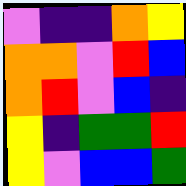[["violet", "indigo", "indigo", "orange", "yellow"], ["orange", "orange", "violet", "red", "blue"], ["orange", "red", "violet", "blue", "indigo"], ["yellow", "indigo", "green", "green", "red"], ["yellow", "violet", "blue", "blue", "green"]]